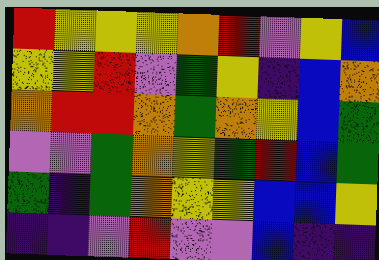[["red", "yellow", "yellow", "yellow", "orange", "red", "violet", "yellow", "blue"], ["yellow", "yellow", "red", "violet", "green", "yellow", "indigo", "blue", "orange"], ["orange", "red", "red", "orange", "green", "orange", "yellow", "blue", "green"], ["violet", "violet", "green", "orange", "yellow", "green", "red", "blue", "green"], ["green", "indigo", "green", "orange", "yellow", "yellow", "blue", "blue", "yellow"], ["indigo", "indigo", "violet", "red", "violet", "violet", "blue", "indigo", "indigo"]]